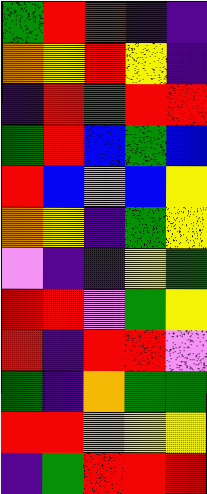[["green", "red", "red", "indigo", "indigo"], ["orange", "yellow", "red", "yellow", "indigo"], ["indigo", "red", "green", "red", "red"], ["green", "red", "blue", "green", "blue"], ["red", "blue", "violet", "blue", "yellow"], ["orange", "yellow", "indigo", "green", "yellow"], ["violet", "indigo", "indigo", "yellow", "green"], ["red", "red", "violet", "green", "yellow"], ["red", "indigo", "red", "red", "violet"], ["green", "indigo", "orange", "green", "green"], ["red", "red", "orange", "yellow", "yellow"], ["indigo", "green", "red", "red", "red"]]